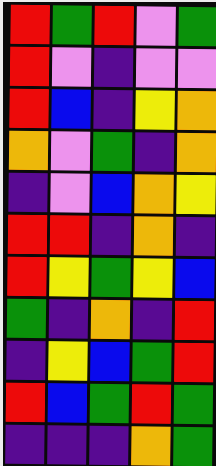[["red", "green", "red", "violet", "green"], ["red", "violet", "indigo", "violet", "violet"], ["red", "blue", "indigo", "yellow", "orange"], ["orange", "violet", "green", "indigo", "orange"], ["indigo", "violet", "blue", "orange", "yellow"], ["red", "red", "indigo", "orange", "indigo"], ["red", "yellow", "green", "yellow", "blue"], ["green", "indigo", "orange", "indigo", "red"], ["indigo", "yellow", "blue", "green", "red"], ["red", "blue", "green", "red", "green"], ["indigo", "indigo", "indigo", "orange", "green"]]